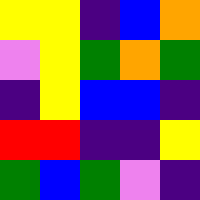[["yellow", "yellow", "indigo", "blue", "orange"], ["violet", "yellow", "green", "orange", "green"], ["indigo", "yellow", "blue", "blue", "indigo"], ["red", "red", "indigo", "indigo", "yellow"], ["green", "blue", "green", "violet", "indigo"]]